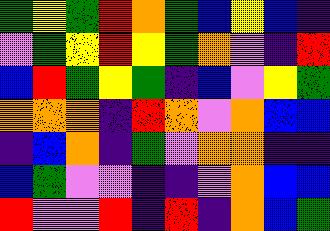[["green", "yellow", "green", "red", "orange", "green", "blue", "yellow", "blue", "indigo"], ["violet", "green", "yellow", "red", "yellow", "green", "orange", "violet", "indigo", "red"], ["blue", "red", "green", "yellow", "green", "indigo", "blue", "violet", "yellow", "green"], ["orange", "orange", "orange", "indigo", "red", "orange", "violet", "orange", "blue", "blue"], ["indigo", "blue", "orange", "indigo", "green", "violet", "orange", "orange", "indigo", "indigo"], ["blue", "green", "violet", "violet", "indigo", "indigo", "violet", "orange", "blue", "blue"], ["red", "violet", "violet", "red", "indigo", "red", "indigo", "orange", "blue", "green"]]